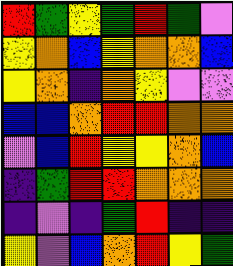[["red", "green", "yellow", "green", "red", "green", "violet"], ["yellow", "orange", "blue", "yellow", "orange", "orange", "blue"], ["yellow", "orange", "indigo", "orange", "yellow", "violet", "violet"], ["blue", "blue", "orange", "red", "red", "orange", "orange"], ["violet", "blue", "red", "yellow", "yellow", "orange", "blue"], ["indigo", "green", "red", "red", "orange", "orange", "orange"], ["indigo", "violet", "indigo", "green", "red", "indigo", "indigo"], ["yellow", "violet", "blue", "orange", "red", "yellow", "green"]]